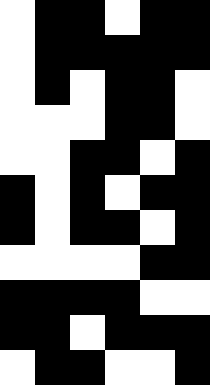[["white", "black", "black", "white", "black", "black"], ["white", "black", "black", "black", "black", "black"], ["white", "black", "white", "black", "black", "white"], ["white", "white", "white", "black", "black", "white"], ["white", "white", "black", "black", "white", "black"], ["black", "white", "black", "white", "black", "black"], ["black", "white", "black", "black", "white", "black"], ["white", "white", "white", "white", "black", "black"], ["black", "black", "black", "black", "white", "white"], ["black", "black", "white", "black", "black", "black"], ["white", "black", "black", "white", "white", "black"]]